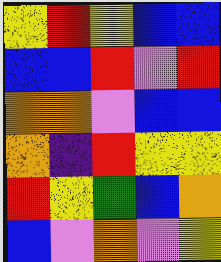[["yellow", "red", "yellow", "blue", "blue"], ["blue", "blue", "red", "violet", "red"], ["orange", "orange", "violet", "blue", "blue"], ["orange", "indigo", "red", "yellow", "yellow"], ["red", "yellow", "green", "blue", "orange"], ["blue", "violet", "orange", "violet", "yellow"]]